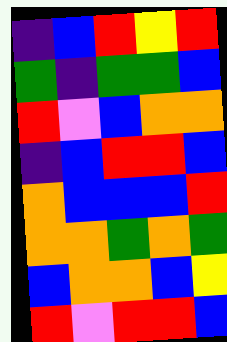[["indigo", "blue", "red", "yellow", "red"], ["green", "indigo", "green", "green", "blue"], ["red", "violet", "blue", "orange", "orange"], ["indigo", "blue", "red", "red", "blue"], ["orange", "blue", "blue", "blue", "red"], ["orange", "orange", "green", "orange", "green"], ["blue", "orange", "orange", "blue", "yellow"], ["red", "violet", "red", "red", "blue"]]